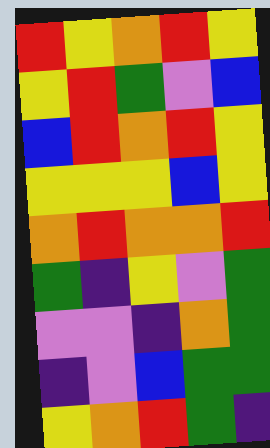[["red", "yellow", "orange", "red", "yellow"], ["yellow", "red", "green", "violet", "blue"], ["blue", "red", "orange", "red", "yellow"], ["yellow", "yellow", "yellow", "blue", "yellow"], ["orange", "red", "orange", "orange", "red"], ["green", "indigo", "yellow", "violet", "green"], ["violet", "violet", "indigo", "orange", "green"], ["indigo", "violet", "blue", "green", "green"], ["yellow", "orange", "red", "green", "indigo"]]